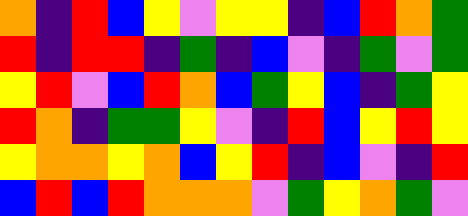[["orange", "indigo", "red", "blue", "yellow", "violet", "yellow", "yellow", "indigo", "blue", "red", "orange", "green"], ["red", "indigo", "red", "red", "indigo", "green", "indigo", "blue", "violet", "indigo", "green", "violet", "green"], ["yellow", "red", "violet", "blue", "red", "orange", "blue", "green", "yellow", "blue", "indigo", "green", "yellow"], ["red", "orange", "indigo", "green", "green", "yellow", "violet", "indigo", "red", "blue", "yellow", "red", "yellow"], ["yellow", "orange", "orange", "yellow", "orange", "blue", "yellow", "red", "indigo", "blue", "violet", "indigo", "red"], ["blue", "red", "blue", "red", "orange", "orange", "orange", "violet", "green", "yellow", "orange", "green", "violet"]]